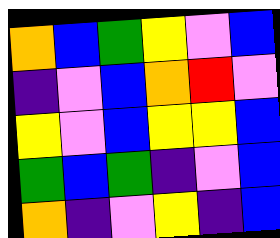[["orange", "blue", "green", "yellow", "violet", "blue"], ["indigo", "violet", "blue", "orange", "red", "violet"], ["yellow", "violet", "blue", "yellow", "yellow", "blue"], ["green", "blue", "green", "indigo", "violet", "blue"], ["orange", "indigo", "violet", "yellow", "indigo", "blue"]]